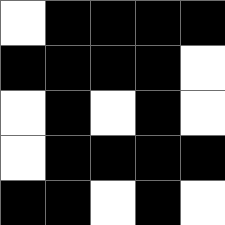[["white", "black", "black", "black", "black"], ["black", "black", "black", "black", "white"], ["white", "black", "white", "black", "white"], ["white", "black", "black", "black", "black"], ["black", "black", "white", "black", "white"]]